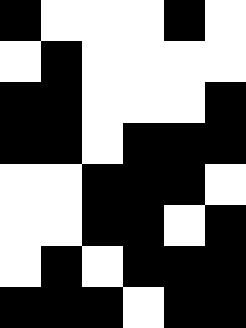[["black", "white", "white", "white", "black", "white"], ["white", "black", "white", "white", "white", "white"], ["black", "black", "white", "white", "white", "black"], ["black", "black", "white", "black", "black", "black"], ["white", "white", "black", "black", "black", "white"], ["white", "white", "black", "black", "white", "black"], ["white", "black", "white", "black", "black", "black"], ["black", "black", "black", "white", "black", "black"]]